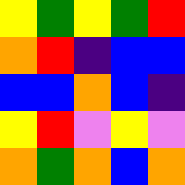[["yellow", "green", "yellow", "green", "red"], ["orange", "red", "indigo", "blue", "blue"], ["blue", "blue", "orange", "blue", "indigo"], ["yellow", "red", "violet", "yellow", "violet"], ["orange", "green", "orange", "blue", "orange"]]